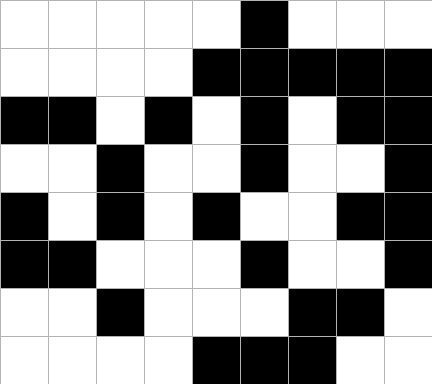[["white", "white", "white", "white", "white", "black", "white", "white", "white"], ["white", "white", "white", "white", "black", "black", "black", "black", "black"], ["black", "black", "white", "black", "white", "black", "white", "black", "black"], ["white", "white", "black", "white", "white", "black", "white", "white", "black"], ["black", "white", "black", "white", "black", "white", "white", "black", "black"], ["black", "black", "white", "white", "white", "black", "white", "white", "black"], ["white", "white", "black", "white", "white", "white", "black", "black", "white"], ["white", "white", "white", "white", "black", "black", "black", "white", "white"]]